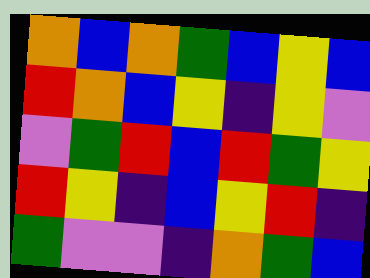[["orange", "blue", "orange", "green", "blue", "yellow", "blue"], ["red", "orange", "blue", "yellow", "indigo", "yellow", "violet"], ["violet", "green", "red", "blue", "red", "green", "yellow"], ["red", "yellow", "indigo", "blue", "yellow", "red", "indigo"], ["green", "violet", "violet", "indigo", "orange", "green", "blue"]]